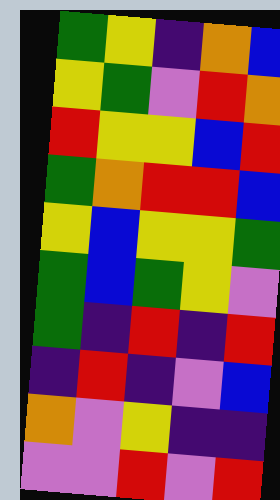[["green", "yellow", "indigo", "orange", "blue"], ["yellow", "green", "violet", "red", "orange"], ["red", "yellow", "yellow", "blue", "red"], ["green", "orange", "red", "red", "blue"], ["yellow", "blue", "yellow", "yellow", "green"], ["green", "blue", "green", "yellow", "violet"], ["green", "indigo", "red", "indigo", "red"], ["indigo", "red", "indigo", "violet", "blue"], ["orange", "violet", "yellow", "indigo", "indigo"], ["violet", "violet", "red", "violet", "red"]]